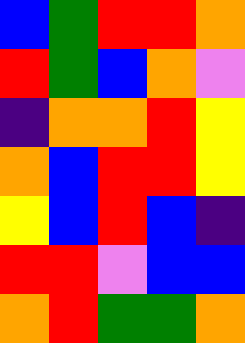[["blue", "green", "red", "red", "orange"], ["red", "green", "blue", "orange", "violet"], ["indigo", "orange", "orange", "red", "yellow"], ["orange", "blue", "red", "red", "yellow"], ["yellow", "blue", "red", "blue", "indigo"], ["red", "red", "violet", "blue", "blue"], ["orange", "red", "green", "green", "orange"]]